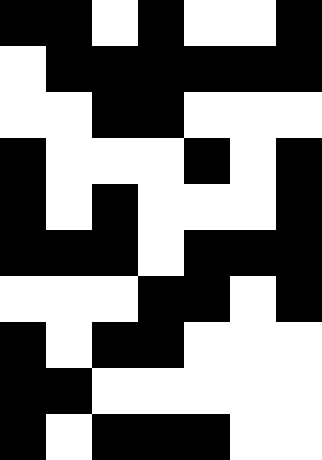[["black", "black", "white", "black", "white", "white", "black"], ["white", "black", "black", "black", "black", "black", "black"], ["white", "white", "black", "black", "white", "white", "white"], ["black", "white", "white", "white", "black", "white", "black"], ["black", "white", "black", "white", "white", "white", "black"], ["black", "black", "black", "white", "black", "black", "black"], ["white", "white", "white", "black", "black", "white", "black"], ["black", "white", "black", "black", "white", "white", "white"], ["black", "black", "white", "white", "white", "white", "white"], ["black", "white", "black", "black", "black", "white", "white"]]